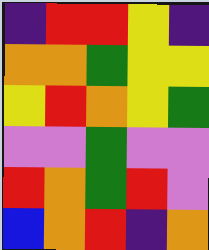[["indigo", "red", "red", "yellow", "indigo"], ["orange", "orange", "green", "yellow", "yellow"], ["yellow", "red", "orange", "yellow", "green"], ["violet", "violet", "green", "violet", "violet"], ["red", "orange", "green", "red", "violet"], ["blue", "orange", "red", "indigo", "orange"]]